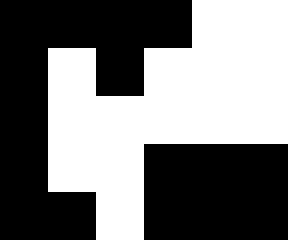[["black", "black", "black", "black", "white", "white"], ["black", "white", "black", "white", "white", "white"], ["black", "white", "white", "white", "white", "white"], ["black", "white", "white", "black", "black", "black"], ["black", "black", "white", "black", "black", "black"]]